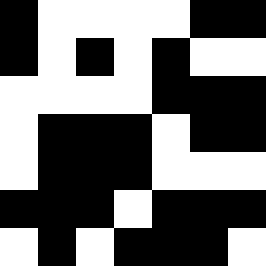[["black", "white", "white", "white", "white", "black", "black"], ["black", "white", "black", "white", "black", "white", "white"], ["white", "white", "white", "white", "black", "black", "black"], ["white", "black", "black", "black", "white", "black", "black"], ["white", "black", "black", "black", "white", "white", "white"], ["black", "black", "black", "white", "black", "black", "black"], ["white", "black", "white", "black", "black", "black", "white"]]